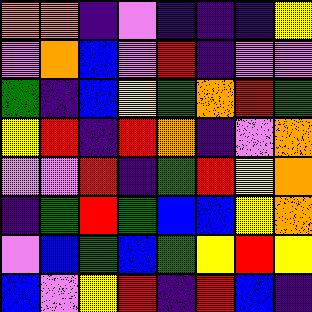[["orange", "orange", "indigo", "violet", "indigo", "indigo", "indigo", "yellow"], ["violet", "orange", "blue", "violet", "red", "indigo", "violet", "violet"], ["green", "indigo", "blue", "yellow", "green", "orange", "red", "green"], ["yellow", "red", "indigo", "red", "orange", "indigo", "violet", "orange"], ["violet", "violet", "red", "indigo", "green", "red", "yellow", "orange"], ["indigo", "green", "red", "green", "blue", "blue", "yellow", "orange"], ["violet", "blue", "green", "blue", "green", "yellow", "red", "yellow"], ["blue", "violet", "yellow", "red", "indigo", "red", "blue", "indigo"]]